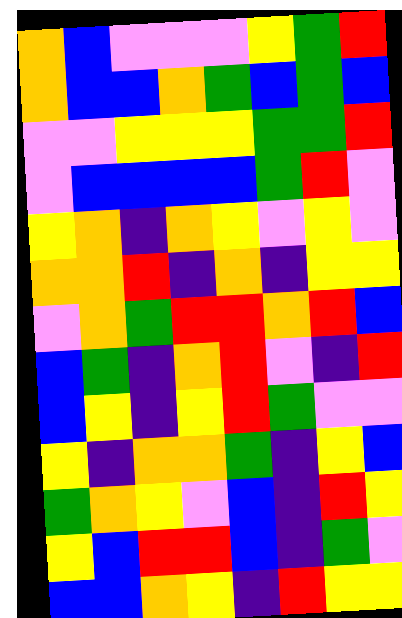[["orange", "blue", "violet", "violet", "violet", "yellow", "green", "red"], ["orange", "blue", "blue", "orange", "green", "blue", "green", "blue"], ["violet", "violet", "yellow", "yellow", "yellow", "green", "green", "red"], ["violet", "blue", "blue", "blue", "blue", "green", "red", "violet"], ["yellow", "orange", "indigo", "orange", "yellow", "violet", "yellow", "violet"], ["orange", "orange", "red", "indigo", "orange", "indigo", "yellow", "yellow"], ["violet", "orange", "green", "red", "red", "orange", "red", "blue"], ["blue", "green", "indigo", "orange", "red", "violet", "indigo", "red"], ["blue", "yellow", "indigo", "yellow", "red", "green", "violet", "violet"], ["yellow", "indigo", "orange", "orange", "green", "indigo", "yellow", "blue"], ["green", "orange", "yellow", "violet", "blue", "indigo", "red", "yellow"], ["yellow", "blue", "red", "red", "blue", "indigo", "green", "violet"], ["blue", "blue", "orange", "yellow", "indigo", "red", "yellow", "yellow"]]